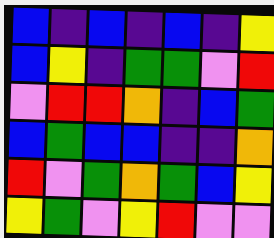[["blue", "indigo", "blue", "indigo", "blue", "indigo", "yellow"], ["blue", "yellow", "indigo", "green", "green", "violet", "red"], ["violet", "red", "red", "orange", "indigo", "blue", "green"], ["blue", "green", "blue", "blue", "indigo", "indigo", "orange"], ["red", "violet", "green", "orange", "green", "blue", "yellow"], ["yellow", "green", "violet", "yellow", "red", "violet", "violet"]]